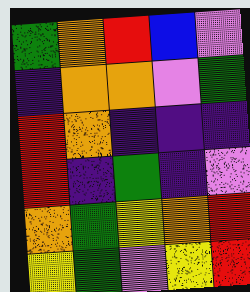[["green", "orange", "red", "blue", "violet"], ["indigo", "orange", "orange", "violet", "green"], ["red", "orange", "indigo", "indigo", "indigo"], ["red", "indigo", "green", "indigo", "violet"], ["orange", "green", "yellow", "orange", "red"], ["yellow", "green", "violet", "yellow", "red"]]